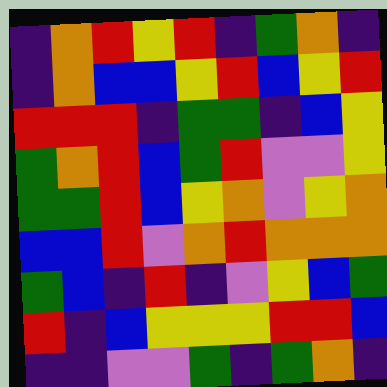[["indigo", "orange", "red", "yellow", "red", "indigo", "green", "orange", "indigo"], ["indigo", "orange", "blue", "blue", "yellow", "red", "blue", "yellow", "red"], ["red", "red", "red", "indigo", "green", "green", "indigo", "blue", "yellow"], ["green", "orange", "red", "blue", "green", "red", "violet", "violet", "yellow"], ["green", "green", "red", "blue", "yellow", "orange", "violet", "yellow", "orange"], ["blue", "blue", "red", "violet", "orange", "red", "orange", "orange", "orange"], ["green", "blue", "indigo", "red", "indigo", "violet", "yellow", "blue", "green"], ["red", "indigo", "blue", "yellow", "yellow", "yellow", "red", "red", "blue"], ["indigo", "indigo", "violet", "violet", "green", "indigo", "green", "orange", "indigo"]]